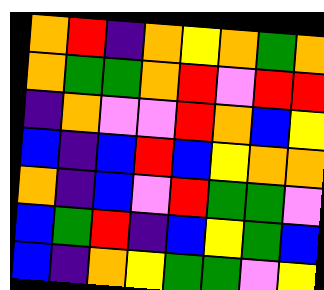[["orange", "red", "indigo", "orange", "yellow", "orange", "green", "orange"], ["orange", "green", "green", "orange", "red", "violet", "red", "red"], ["indigo", "orange", "violet", "violet", "red", "orange", "blue", "yellow"], ["blue", "indigo", "blue", "red", "blue", "yellow", "orange", "orange"], ["orange", "indigo", "blue", "violet", "red", "green", "green", "violet"], ["blue", "green", "red", "indigo", "blue", "yellow", "green", "blue"], ["blue", "indigo", "orange", "yellow", "green", "green", "violet", "yellow"]]